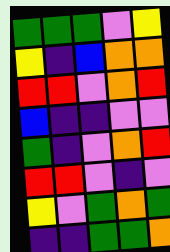[["green", "green", "green", "violet", "yellow"], ["yellow", "indigo", "blue", "orange", "orange"], ["red", "red", "violet", "orange", "red"], ["blue", "indigo", "indigo", "violet", "violet"], ["green", "indigo", "violet", "orange", "red"], ["red", "red", "violet", "indigo", "violet"], ["yellow", "violet", "green", "orange", "green"], ["indigo", "indigo", "green", "green", "orange"]]